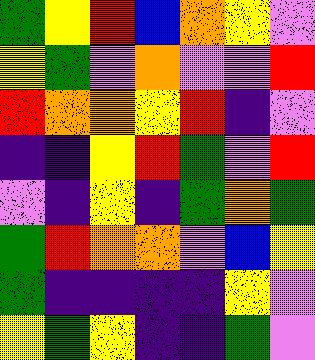[["green", "yellow", "red", "blue", "orange", "yellow", "violet"], ["yellow", "green", "violet", "orange", "violet", "violet", "red"], ["red", "orange", "orange", "yellow", "red", "indigo", "violet"], ["indigo", "indigo", "yellow", "red", "green", "violet", "red"], ["violet", "indigo", "yellow", "indigo", "green", "orange", "green"], ["green", "red", "orange", "orange", "violet", "blue", "yellow"], ["green", "indigo", "indigo", "indigo", "indigo", "yellow", "violet"], ["yellow", "green", "yellow", "indigo", "indigo", "green", "violet"]]